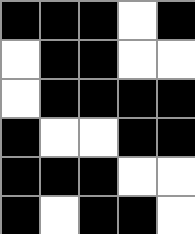[["black", "black", "black", "white", "black"], ["white", "black", "black", "white", "white"], ["white", "black", "black", "black", "black"], ["black", "white", "white", "black", "black"], ["black", "black", "black", "white", "white"], ["black", "white", "black", "black", "white"]]